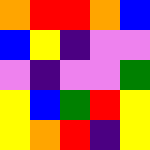[["orange", "red", "red", "orange", "blue"], ["blue", "yellow", "indigo", "violet", "violet"], ["violet", "indigo", "violet", "violet", "green"], ["yellow", "blue", "green", "red", "yellow"], ["yellow", "orange", "red", "indigo", "yellow"]]